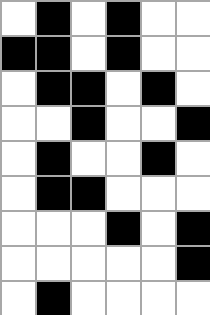[["white", "black", "white", "black", "white", "white"], ["black", "black", "white", "black", "white", "white"], ["white", "black", "black", "white", "black", "white"], ["white", "white", "black", "white", "white", "black"], ["white", "black", "white", "white", "black", "white"], ["white", "black", "black", "white", "white", "white"], ["white", "white", "white", "black", "white", "black"], ["white", "white", "white", "white", "white", "black"], ["white", "black", "white", "white", "white", "white"]]